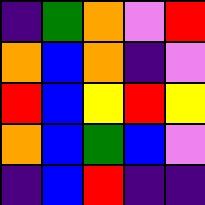[["indigo", "green", "orange", "violet", "red"], ["orange", "blue", "orange", "indigo", "violet"], ["red", "blue", "yellow", "red", "yellow"], ["orange", "blue", "green", "blue", "violet"], ["indigo", "blue", "red", "indigo", "indigo"]]